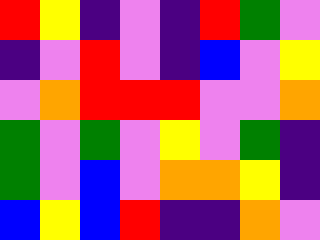[["red", "yellow", "indigo", "violet", "indigo", "red", "green", "violet"], ["indigo", "violet", "red", "violet", "indigo", "blue", "violet", "yellow"], ["violet", "orange", "red", "red", "red", "violet", "violet", "orange"], ["green", "violet", "green", "violet", "yellow", "violet", "green", "indigo"], ["green", "violet", "blue", "violet", "orange", "orange", "yellow", "indigo"], ["blue", "yellow", "blue", "red", "indigo", "indigo", "orange", "violet"]]